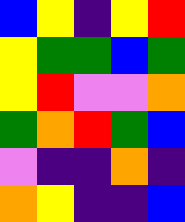[["blue", "yellow", "indigo", "yellow", "red"], ["yellow", "green", "green", "blue", "green"], ["yellow", "red", "violet", "violet", "orange"], ["green", "orange", "red", "green", "blue"], ["violet", "indigo", "indigo", "orange", "indigo"], ["orange", "yellow", "indigo", "indigo", "blue"]]